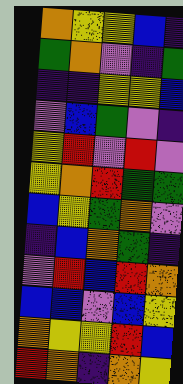[["orange", "yellow", "yellow", "blue", "indigo"], ["green", "orange", "violet", "indigo", "green"], ["indigo", "indigo", "yellow", "yellow", "blue"], ["violet", "blue", "green", "violet", "indigo"], ["yellow", "red", "violet", "red", "violet"], ["yellow", "orange", "red", "green", "green"], ["blue", "yellow", "green", "orange", "violet"], ["indigo", "blue", "orange", "green", "indigo"], ["violet", "red", "blue", "red", "orange"], ["blue", "blue", "violet", "blue", "yellow"], ["orange", "yellow", "yellow", "red", "blue"], ["red", "orange", "indigo", "orange", "yellow"]]